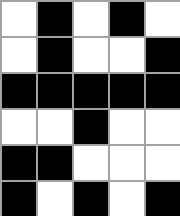[["white", "black", "white", "black", "white"], ["white", "black", "white", "white", "black"], ["black", "black", "black", "black", "black"], ["white", "white", "black", "white", "white"], ["black", "black", "white", "white", "white"], ["black", "white", "black", "white", "black"]]